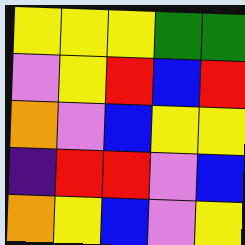[["yellow", "yellow", "yellow", "green", "green"], ["violet", "yellow", "red", "blue", "red"], ["orange", "violet", "blue", "yellow", "yellow"], ["indigo", "red", "red", "violet", "blue"], ["orange", "yellow", "blue", "violet", "yellow"]]